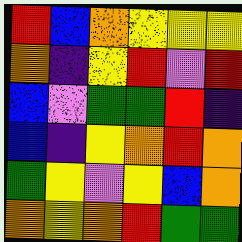[["red", "blue", "orange", "yellow", "yellow", "yellow"], ["orange", "indigo", "yellow", "red", "violet", "red"], ["blue", "violet", "green", "green", "red", "indigo"], ["blue", "indigo", "yellow", "orange", "red", "orange"], ["green", "yellow", "violet", "yellow", "blue", "orange"], ["orange", "yellow", "orange", "red", "green", "green"]]